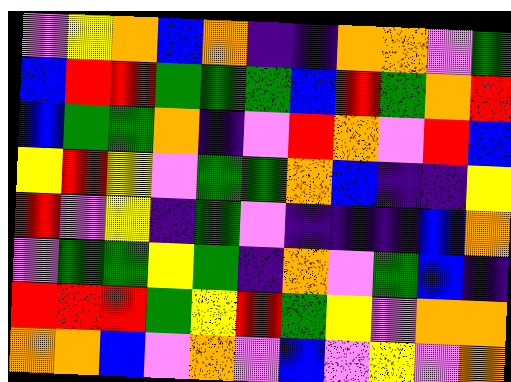[["violet", "yellow", "orange", "blue", "orange", "indigo", "indigo", "orange", "orange", "violet", "green"], ["blue", "red", "red", "green", "green", "green", "blue", "red", "green", "orange", "red"], ["blue", "green", "green", "orange", "indigo", "violet", "red", "orange", "violet", "red", "blue"], ["yellow", "red", "yellow", "violet", "green", "green", "orange", "blue", "indigo", "indigo", "yellow"], ["red", "violet", "yellow", "indigo", "green", "violet", "indigo", "indigo", "indigo", "blue", "orange"], ["violet", "green", "green", "yellow", "green", "indigo", "orange", "violet", "green", "blue", "indigo"], ["red", "red", "red", "green", "yellow", "red", "green", "yellow", "violet", "orange", "orange"], ["orange", "orange", "blue", "violet", "orange", "violet", "blue", "violet", "yellow", "violet", "orange"]]